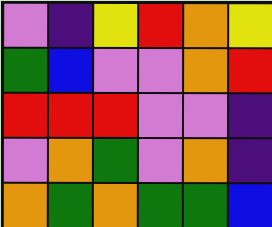[["violet", "indigo", "yellow", "red", "orange", "yellow"], ["green", "blue", "violet", "violet", "orange", "red"], ["red", "red", "red", "violet", "violet", "indigo"], ["violet", "orange", "green", "violet", "orange", "indigo"], ["orange", "green", "orange", "green", "green", "blue"]]